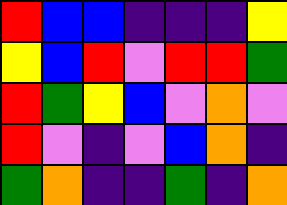[["red", "blue", "blue", "indigo", "indigo", "indigo", "yellow"], ["yellow", "blue", "red", "violet", "red", "red", "green"], ["red", "green", "yellow", "blue", "violet", "orange", "violet"], ["red", "violet", "indigo", "violet", "blue", "orange", "indigo"], ["green", "orange", "indigo", "indigo", "green", "indigo", "orange"]]